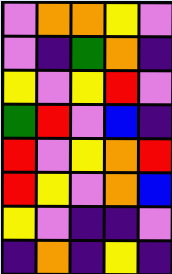[["violet", "orange", "orange", "yellow", "violet"], ["violet", "indigo", "green", "orange", "indigo"], ["yellow", "violet", "yellow", "red", "violet"], ["green", "red", "violet", "blue", "indigo"], ["red", "violet", "yellow", "orange", "red"], ["red", "yellow", "violet", "orange", "blue"], ["yellow", "violet", "indigo", "indigo", "violet"], ["indigo", "orange", "indigo", "yellow", "indigo"]]